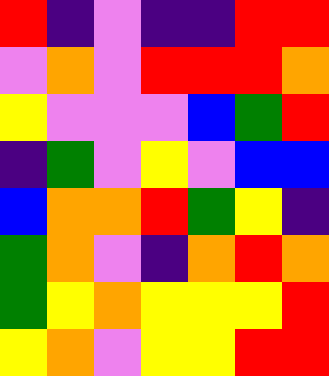[["red", "indigo", "violet", "indigo", "indigo", "red", "red"], ["violet", "orange", "violet", "red", "red", "red", "orange"], ["yellow", "violet", "violet", "violet", "blue", "green", "red"], ["indigo", "green", "violet", "yellow", "violet", "blue", "blue"], ["blue", "orange", "orange", "red", "green", "yellow", "indigo"], ["green", "orange", "violet", "indigo", "orange", "red", "orange"], ["green", "yellow", "orange", "yellow", "yellow", "yellow", "red"], ["yellow", "orange", "violet", "yellow", "yellow", "red", "red"]]